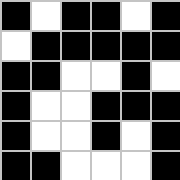[["black", "white", "black", "black", "white", "black"], ["white", "black", "black", "black", "black", "black"], ["black", "black", "white", "white", "black", "white"], ["black", "white", "white", "black", "black", "black"], ["black", "white", "white", "black", "white", "black"], ["black", "black", "white", "white", "white", "black"]]